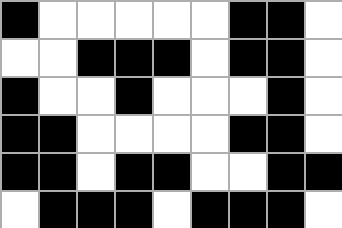[["black", "white", "white", "white", "white", "white", "black", "black", "white"], ["white", "white", "black", "black", "black", "white", "black", "black", "white"], ["black", "white", "white", "black", "white", "white", "white", "black", "white"], ["black", "black", "white", "white", "white", "white", "black", "black", "white"], ["black", "black", "white", "black", "black", "white", "white", "black", "black"], ["white", "black", "black", "black", "white", "black", "black", "black", "white"]]